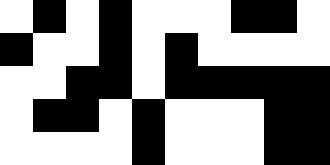[["white", "black", "white", "black", "white", "white", "white", "black", "black", "white"], ["black", "white", "white", "black", "white", "black", "white", "white", "white", "white"], ["white", "white", "black", "black", "white", "black", "black", "black", "black", "black"], ["white", "black", "black", "white", "black", "white", "white", "white", "black", "black"], ["white", "white", "white", "white", "black", "white", "white", "white", "black", "black"]]